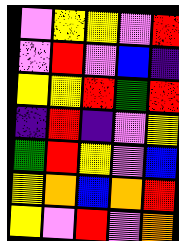[["violet", "yellow", "yellow", "violet", "red"], ["violet", "red", "violet", "blue", "indigo"], ["yellow", "yellow", "red", "green", "red"], ["indigo", "red", "indigo", "violet", "yellow"], ["green", "red", "yellow", "violet", "blue"], ["yellow", "orange", "blue", "orange", "red"], ["yellow", "violet", "red", "violet", "orange"]]